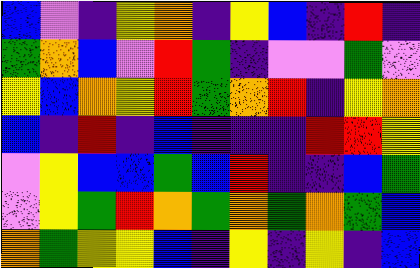[["blue", "violet", "indigo", "yellow", "orange", "indigo", "yellow", "blue", "indigo", "red", "indigo"], ["green", "orange", "blue", "violet", "red", "green", "indigo", "violet", "violet", "green", "violet"], ["yellow", "blue", "orange", "yellow", "red", "green", "orange", "red", "indigo", "yellow", "orange"], ["blue", "indigo", "red", "indigo", "blue", "indigo", "indigo", "indigo", "red", "red", "yellow"], ["violet", "yellow", "blue", "blue", "green", "blue", "red", "indigo", "indigo", "blue", "green"], ["violet", "yellow", "green", "red", "orange", "green", "orange", "green", "orange", "green", "blue"], ["orange", "green", "yellow", "yellow", "blue", "indigo", "yellow", "indigo", "yellow", "indigo", "blue"]]